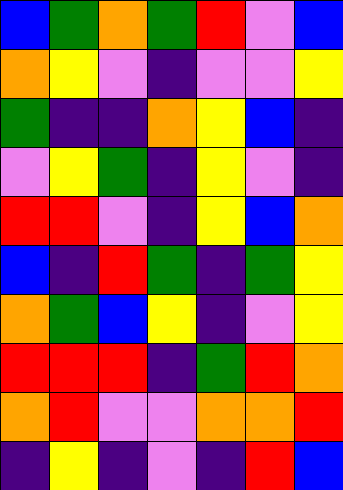[["blue", "green", "orange", "green", "red", "violet", "blue"], ["orange", "yellow", "violet", "indigo", "violet", "violet", "yellow"], ["green", "indigo", "indigo", "orange", "yellow", "blue", "indigo"], ["violet", "yellow", "green", "indigo", "yellow", "violet", "indigo"], ["red", "red", "violet", "indigo", "yellow", "blue", "orange"], ["blue", "indigo", "red", "green", "indigo", "green", "yellow"], ["orange", "green", "blue", "yellow", "indigo", "violet", "yellow"], ["red", "red", "red", "indigo", "green", "red", "orange"], ["orange", "red", "violet", "violet", "orange", "orange", "red"], ["indigo", "yellow", "indigo", "violet", "indigo", "red", "blue"]]